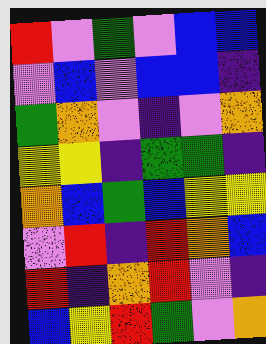[["red", "violet", "green", "violet", "blue", "blue"], ["violet", "blue", "violet", "blue", "blue", "indigo"], ["green", "orange", "violet", "indigo", "violet", "orange"], ["yellow", "yellow", "indigo", "green", "green", "indigo"], ["orange", "blue", "green", "blue", "yellow", "yellow"], ["violet", "red", "indigo", "red", "orange", "blue"], ["red", "indigo", "orange", "red", "violet", "indigo"], ["blue", "yellow", "red", "green", "violet", "orange"]]